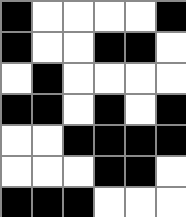[["black", "white", "white", "white", "white", "black"], ["black", "white", "white", "black", "black", "white"], ["white", "black", "white", "white", "white", "white"], ["black", "black", "white", "black", "white", "black"], ["white", "white", "black", "black", "black", "black"], ["white", "white", "white", "black", "black", "white"], ["black", "black", "black", "white", "white", "white"]]